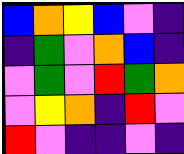[["blue", "orange", "yellow", "blue", "violet", "indigo"], ["indigo", "green", "violet", "orange", "blue", "indigo"], ["violet", "green", "violet", "red", "green", "orange"], ["violet", "yellow", "orange", "indigo", "red", "violet"], ["red", "violet", "indigo", "indigo", "violet", "indigo"]]